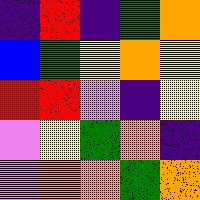[["indigo", "red", "indigo", "green", "orange"], ["blue", "green", "yellow", "orange", "yellow"], ["red", "red", "violet", "indigo", "yellow"], ["violet", "yellow", "green", "orange", "indigo"], ["violet", "orange", "orange", "green", "orange"]]